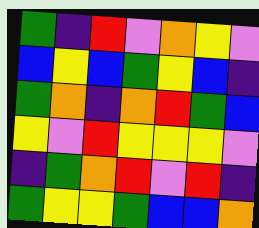[["green", "indigo", "red", "violet", "orange", "yellow", "violet"], ["blue", "yellow", "blue", "green", "yellow", "blue", "indigo"], ["green", "orange", "indigo", "orange", "red", "green", "blue"], ["yellow", "violet", "red", "yellow", "yellow", "yellow", "violet"], ["indigo", "green", "orange", "red", "violet", "red", "indigo"], ["green", "yellow", "yellow", "green", "blue", "blue", "orange"]]